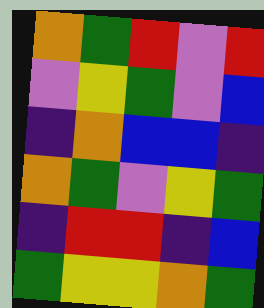[["orange", "green", "red", "violet", "red"], ["violet", "yellow", "green", "violet", "blue"], ["indigo", "orange", "blue", "blue", "indigo"], ["orange", "green", "violet", "yellow", "green"], ["indigo", "red", "red", "indigo", "blue"], ["green", "yellow", "yellow", "orange", "green"]]